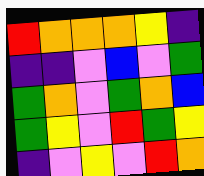[["red", "orange", "orange", "orange", "yellow", "indigo"], ["indigo", "indigo", "violet", "blue", "violet", "green"], ["green", "orange", "violet", "green", "orange", "blue"], ["green", "yellow", "violet", "red", "green", "yellow"], ["indigo", "violet", "yellow", "violet", "red", "orange"]]